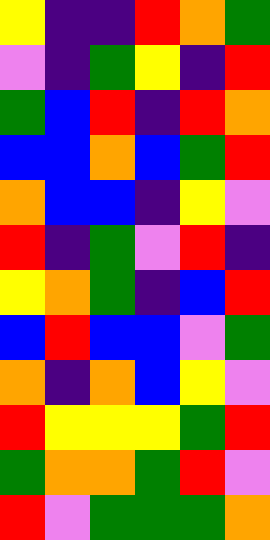[["yellow", "indigo", "indigo", "red", "orange", "green"], ["violet", "indigo", "green", "yellow", "indigo", "red"], ["green", "blue", "red", "indigo", "red", "orange"], ["blue", "blue", "orange", "blue", "green", "red"], ["orange", "blue", "blue", "indigo", "yellow", "violet"], ["red", "indigo", "green", "violet", "red", "indigo"], ["yellow", "orange", "green", "indigo", "blue", "red"], ["blue", "red", "blue", "blue", "violet", "green"], ["orange", "indigo", "orange", "blue", "yellow", "violet"], ["red", "yellow", "yellow", "yellow", "green", "red"], ["green", "orange", "orange", "green", "red", "violet"], ["red", "violet", "green", "green", "green", "orange"]]